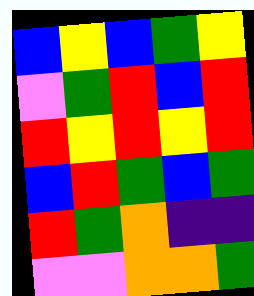[["blue", "yellow", "blue", "green", "yellow"], ["violet", "green", "red", "blue", "red"], ["red", "yellow", "red", "yellow", "red"], ["blue", "red", "green", "blue", "green"], ["red", "green", "orange", "indigo", "indigo"], ["violet", "violet", "orange", "orange", "green"]]